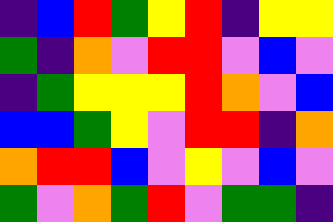[["indigo", "blue", "red", "green", "yellow", "red", "indigo", "yellow", "yellow"], ["green", "indigo", "orange", "violet", "red", "red", "violet", "blue", "violet"], ["indigo", "green", "yellow", "yellow", "yellow", "red", "orange", "violet", "blue"], ["blue", "blue", "green", "yellow", "violet", "red", "red", "indigo", "orange"], ["orange", "red", "red", "blue", "violet", "yellow", "violet", "blue", "violet"], ["green", "violet", "orange", "green", "red", "violet", "green", "green", "indigo"]]